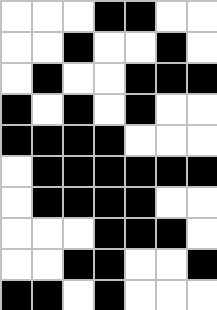[["white", "white", "white", "black", "black", "white", "white"], ["white", "white", "black", "white", "white", "black", "white"], ["white", "black", "white", "white", "black", "black", "black"], ["black", "white", "black", "white", "black", "white", "white"], ["black", "black", "black", "black", "white", "white", "white"], ["white", "black", "black", "black", "black", "black", "black"], ["white", "black", "black", "black", "black", "white", "white"], ["white", "white", "white", "black", "black", "black", "white"], ["white", "white", "black", "black", "white", "white", "black"], ["black", "black", "white", "black", "white", "white", "white"]]